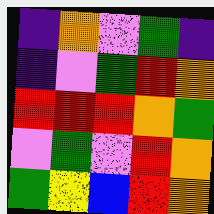[["indigo", "orange", "violet", "green", "indigo"], ["indigo", "violet", "green", "red", "orange"], ["red", "red", "red", "orange", "green"], ["violet", "green", "violet", "red", "orange"], ["green", "yellow", "blue", "red", "orange"]]